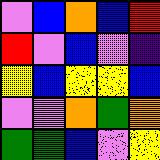[["violet", "blue", "orange", "blue", "red"], ["red", "violet", "blue", "violet", "indigo"], ["yellow", "blue", "yellow", "yellow", "blue"], ["violet", "violet", "orange", "green", "orange"], ["green", "green", "blue", "violet", "yellow"]]